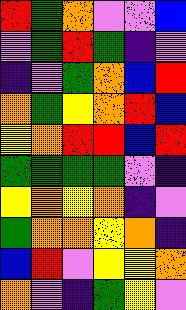[["red", "green", "orange", "violet", "violet", "blue"], ["violet", "green", "red", "green", "indigo", "violet"], ["indigo", "violet", "green", "orange", "blue", "red"], ["orange", "green", "yellow", "orange", "red", "blue"], ["yellow", "orange", "red", "red", "blue", "red"], ["green", "green", "green", "green", "violet", "indigo"], ["yellow", "orange", "yellow", "orange", "indigo", "violet"], ["green", "orange", "orange", "yellow", "orange", "indigo"], ["blue", "red", "violet", "yellow", "yellow", "orange"], ["orange", "violet", "indigo", "green", "yellow", "violet"]]